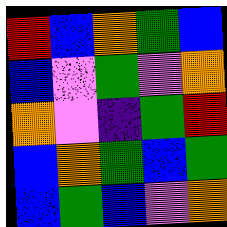[["red", "blue", "orange", "green", "blue"], ["blue", "violet", "green", "violet", "orange"], ["orange", "violet", "indigo", "green", "red"], ["blue", "orange", "green", "blue", "green"], ["blue", "green", "blue", "violet", "orange"]]